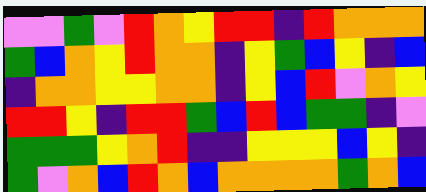[["violet", "violet", "green", "violet", "red", "orange", "yellow", "red", "red", "indigo", "red", "orange", "orange", "orange"], ["green", "blue", "orange", "yellow", "red", "orange", "orange", "indigo", "yellow", "green", "blue", "yellow", "indigo", "blue"], ["indigo", "orange", "orange", "yellow", "yellow", "orange", "orange", "indigo", "yellow", "blue", "red", "violet", "orange", "yellow"], ["red", "red", "yellow", "indigo", "red", "red", "green", "blue", "red", "blue", "green", "green", "indigo", "violet"], ["green", "green", "green", "yellow", "orange", "red", "indigo", "indigo", "yellow", "yellow", "yellow", "blue", "yellow", "indigo"], ["green", "violet", "orange", "blue", "red", "orange", "blue", "orange", "orange", "orange", "orange", "green", "orange", "blue"]]